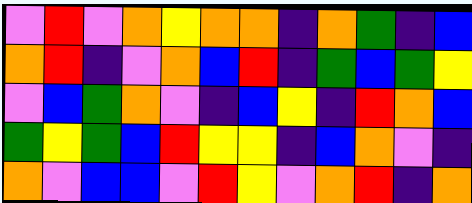[["violet", "red", "violet", "orange", "yellow", "orange", "orange", "indigo", "orange", "green", "indigo", "blue"], ["orange", "red", "indigo", "violet", "orange", "blue", "red", "indigo", "green", "blue", "green", "yellow"], ["violet", "blue", "green", "orange", "violet", "indigo", "blue", "yellow", "indigo", "red", "orange", "blue"], ["green", "yellow", "green", "blue", "red", "yellow", "yellow", "indigo", "blue", "orange", "violet", "indigo"], ["orange", "violet", "blue", "blue", "violet", "red", "yellow", "violet", "orange", "red", "indigo", "orange"]]